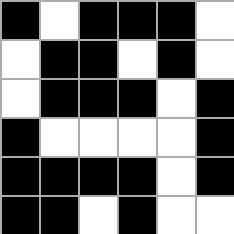[["black", "white", "black", "black", "black", "white"], ["white", "black", "black", "white", "black", "white"], ["white", "black", "black", "black", "white", "black"], ["black", "white", "white", "white", "white", "black"], ["black", "black", "black", "black", "white", "black"], ["black", "black", "white", "black", "white", "white"]]